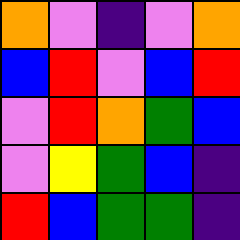[["orange", "violet", "indigo", "violet", "orange"], ["blue", "red", "violet", "blue", "red"], ["violet", "red", "orange", "green", "blue"], ["violet", "yellow", "green", "blue", "indigo"], ["red", "blue", "green", "green", "indigo"]]